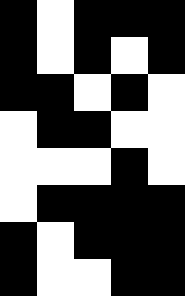[["black", "white", "black", "black", "black"], ["black", "white", "black", "white", "black"], ["black", "black", "white", "black", "white"], ["white", "black", "black", "white", "white"], ["white", "white", "white", "black", "white"], ["white", "black", "black", "black", "black"], ["black", "white", "black", "black", "black"], ["black", "white", "white", "black", "black"]]